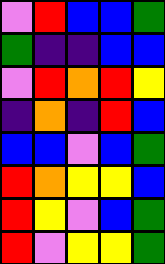[["violet", "red", "blue", "blue", "green"], ["green", "indigo", "indigo", "blue", "blue"], ["violet", "red", "orange", "red", "yellow"], ["indigo", "orange", "indigo", "red", "blue"], ["blue", "blue", "violet", "blue", "green"], ["red", "orange", "yellow", "yellow", "blue"], ["red", "yellow", "violet", "blue", "green"], ["red", "violet", "yellow", "yellow", "green"]]